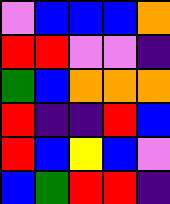[["violet", "blue", "blue", "blue", "orange"], ["red", "red", "violet", "violet", "indigo"], ["green", "blue", "orange", "orange", "orange"], ["red", "indigo", "indigo", "red", "blue"], ["red", "blue", "yellow", "blue", "violet"], ["blue", "green", "red", "red", "indigo"]]